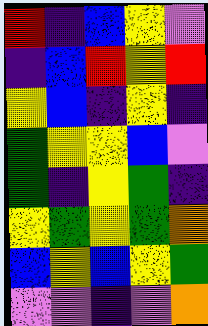[["red", "indigo", "blue", "yellow", "violet"], ["indigo", "blue", "red", "yellow", "red"], ["yellow", "blue", "indigo", "yellow", "indigo"], ["green", "yellow", "yellow", "blue", "violet"], ["green", "indigo", "yellow", "green", "indigo"], ["yellow", "green", "yellow", "green", "orange"], ["blue", "yellow", "blue", "yellow", "green"], ["violet", "violet", "indigo", "violet", "orange"]]